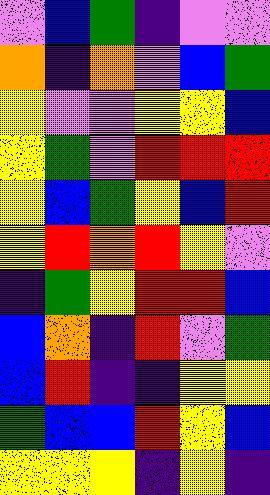[["violet", "blue", "green", "indigo", "violet", "violet"], ["orange", "indigo", "orange", "violet", "blue", "green"], ["yellow", "violet", "violet", "yellow", "yellow", "blue"], ["yellow", "green", "violet", "red", "red", "red"], ["yellow", "blue", "green", "yellow", "blue", "red"], ["yellow", "red", "orange", "red", "yellow", "violet"], ["indigo", "green", "yellow", "red", "red", "blue"], ["blue", "orange", "indigo", "red", "violet", "green"], ["blue", "red", "indigo", "indigo", "yellow", "yellow"], ["green", "blue", "blue", "red", "yellow", "blue"], ["yellow", "yellow", "yellow", "indigo", "yellow", "indigo"]]